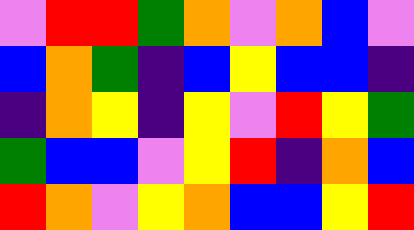[["violet", "red", "red", "green", "orange", "violet", "orange", "blue", "violet"], ["blue", "orange", "green", "indigo", "blue", "yellow", "blue", "blue", "indigo"], ["indigo", "orange", "yellow", "indigo", "yellow", "violet", "red", "yellow", "green"], ["green", "blue", "blue", "violet", "yellow", "red", "indigo", "orange", "blue"], ["red", "orange", "violet", "yellow", "orange", "blue", "blue", "yellow", "red"]]